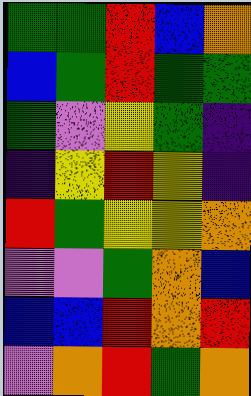[["green", "green", "red", "blue", "orange"], ["blue", "green", "red", "green", "green"], ["green", "violet", "yellow", "green", "indigo"], ["indigo", "yellow", "red", "yellow", "indigo"], ["red", "green", "yellow", "yellow", "orange"], ["violet", "violet", "green", "orange", "blue"], ["blue", "blue", "red", "orange", "red"], ["violet", "orange", "red", "green", "orange"]]